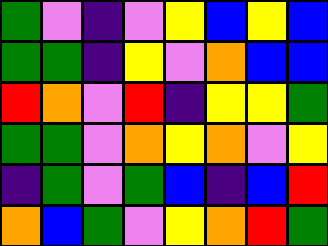[["green", "violet", "indigo", "violet", "yellow", "blue", "yellow", "blue"], ["green", "green", "indigo", "yellow", "violet", "orange", "blue", "blue"], ["red", "orange", "violet", "red", "indigo", "yellow", "yellow", "green"], ["green", "green", "violet", "orange", "yellow", "orange", "violet", "yellow"], ["indigo", "green", "violet", "green", "blue", "indigo", "blue", "red"], ["orange", "blue", "green", "violet", "yellow", "orange", "red", "green"]]